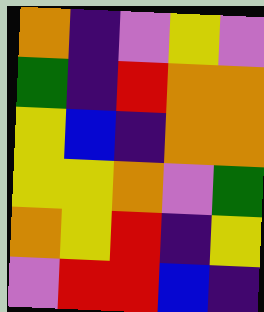[["orange", "indigo", "violet", "yellow", "violet"], ["green", "indigo", "red", "orange", "orange"], ["yellow", "blue", "indigo", "orange", "orange"], ["yellow", "yellow", "orange", "violet", "green"], ["orange", "yellow", "red", "indigo", "yellow"], ["violet", "red", "red", "blue", "indigo"]]